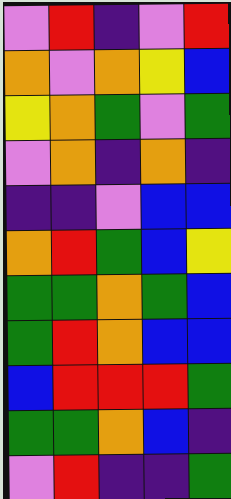[["violet", "red", "indigo", "violet", "red"], ["orange", "violet", "orange", "yellow", "blue"], ["yellow", "orange", "green", "violet", "green"], ["violet", "orange", "indigo", "orange", "indigo"], ["indigo", "indigo", "violet", "blue", "blue"], ["orange", "red", "green", "blue", "yellow"], ["green", "green", "orange", "green", "blue"], ["green", "red", "orange", "blue", "blue"], ["blue", "red", "red", "red", "green"], ["green", "green", "orange", "blue", "indigo"], ["violet", "red", "indigo", "indigo", "green"]]